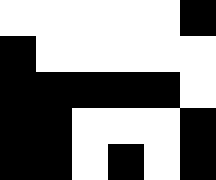[["white", "white", "white", "white", "white", "black"], ["black", "white", "white", "white", "white", "white"], ["black", "black", "black", "black", "black", "white"], ["black", "black", "white", "white", "white", "black"], ["black", "black", "white", "black", "white", "black"]]